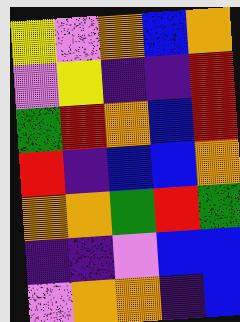[["yellow", "violet", "orange", "blue", "orange"], ["violet", "yellow", "indigo", "indigo", "red"], ["green", "red", "orange", "blue", "red"], ["red", "indigo", "blue", "blue", "orange"], ["orange", "orange", "green", "red", "green"], ["indigo", "indigo", "violet", "blue", "blue"], ["violet", "orange", "orange", "indigo", "blue"]]